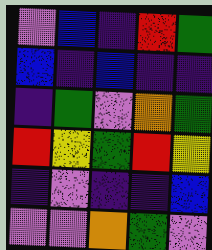[["violet", "blue", "indigo", "red", "green"], ["blue", "indigo", "blue", "indigo", "indigo"], ["indigo", "green", "violet", "orange", "green"], ["red", "yellow", "green", "red", "yellow"], ["indigo", "violet", "indigo", "indigo", "blue"], ["violet", "violet", "orange", "green", "violet"]]